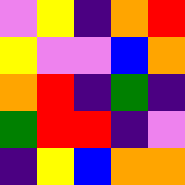[["violet", "yellow", "indigo", "orange", "red"], ["yellow", "violet", "violet", "blue", "orange"], ["orange", "red", "indigo", "green", "indigo"], ["green", "red", "red", "indigo", "violet"], ["indigo", "yellow", "blue", "orange", "orange"]]